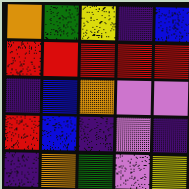[["orange", "green", "yellow", "indigo", "blue"], ["red", "red", "red", "red", "red"], ["indigo", "blue", "orange", "violet", "violet"], ["red", "blue", "indigo", "violet", "indigo"], ["indigo", "orange", "green", "violet", "yellow"]]